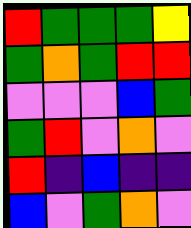[["red", "green", "green", "green", "yellow"], ["green", "orange", "green", "red", "red"], ["violet", "violet", "violet", "blue", "green"], ["green", "red", "violet", "orange", "violet"], ["red", "indigo", "blue", "indigo", "indigo"], ["blue", "violet", "green", "orange", "violet"]]